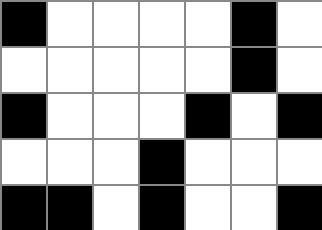[["black", "white", "white", "white", "white", "black", "white"], ["white", "white", "white", "white", "white", "black", "white"], ["black", "white", "white", "white", "black", "white", "black"], ["white", "white", "white", "black", "white", "white", "white"], ["black", "black", "white", "black", "white", "white", "black"]]